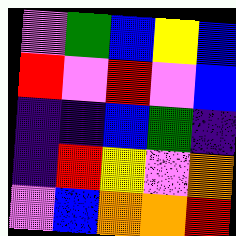[["violet", "green", "blue", "yellow", "blue"], ["red", "violet", "red", "violet", "blue"], ["indigo", "indigo", "blue", "green", "indigo"], ["indigo", "red", "yellow", "violet", "orange"], ["violet", "blue", "orange", "orange", "red"]]